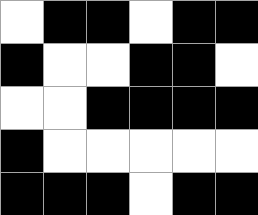[["white", "black", "black", "white", "black", "black"], ["black", "white", "white", "black", "black", "white"], ["white", "white", "black", "black", "black", "black"], ["black", "white", "white", "white", "white", "white"], ["black", "black", "black", "white", "black", "black"]]